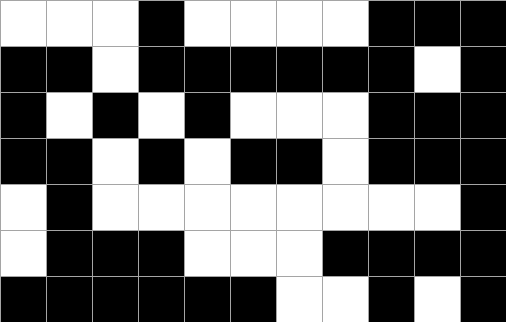[["white", "white", "white", "black", "white", "white", "white", "white", "black", "black", "black"], ["black", "black", "white", "black", "black", "black", "black", "black", "black", "white", "black"], ["black", "white", "black", "white", "black", "white", "white", "white", "black", "black", "black"], ["black", "black", "white", "black", "white", "black", "black", "white", "black", "black", "black"], ["white", "black", "white", "white", "white", "white", "white", "white", "white", "white", "black"], ["white", "black", "black", "black", "white", "white", "white", "black", "black", "black", "black"], ["black", "black", "black", "black", "black", "black", "white", "white", "black", "white", "black"]]